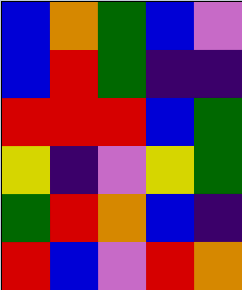[["blue", "orange", "green", "blue", "violet"], ["blue", "red", "green", "indigo", "indigo"], ["red", "red", "red", "blue", "green"], ["yellow", "indigo", "violet", "yellow", "green"], ["green", "red", "orange", "blue", "indigo"], ["red", "blue", "violet", "red", "orange"]]